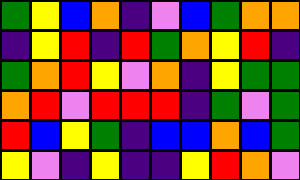[["green", "yellow", "blue", "orange", "indigo", "violet", "blue", "green", "orange", "orange"], ["indigo", "yellow", "red", "indigo", "red", "green", "orange", "yellow", "red", "indigo"], ["green", "orange", "red", "yellow", "violet", "orange", "indigo", "yellow", "green", "green"], ["orange", "red", "violet", "red", "red", "red", "indigo", "green", "violet", "green"], ["red", "blue", "yellow", "green", "indigo", "blue", "blue", "orange", "blue", "green"], ["yellow", "violet", "indigo", "yellow", "indigo", "indigo", "yellow", "red", "orange", "violet"]]